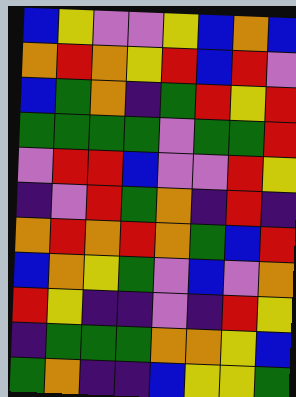[["blue", "yellow", "violet", "violet", "yellow", "blue", "orange", "blue"], ["orange", "red", "orange", "yellow", "red", "blue", "red", "violet"], ["blue", "green", "orange", "indigo", "green", "red", "yellow", "red"], ["green", "green", "green", "green", "violet", "green", "green", "red"], ["violet", "red", "red", "blue", "violet", "violet", "red", "yellow"], ["indigo", "violet", "red", "green", "orange", "indigo", "red", "indigo"], ["orange", "red", "orange", "red", "orange", "green", "blue", "red"], ["blue", "orange", "yellow", "green", "violet", "blue", "violet", "orange"], ["red", "yellow", "indigo", "indigo", "violet", "indigo", "red", "yellow"], ["indigo", "green", "green", "green", "orange", "orange", "yellow", "blue"], ["green", "orange", "indigo", "indigo", "blue", "yellow", "yellow", "green"]]